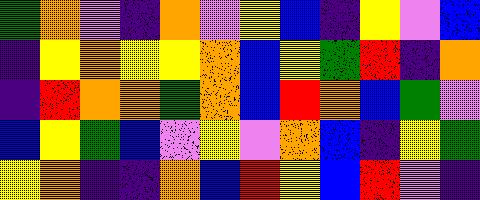[["green", "orange", "violet", "indigo", "orange", "violet", "yellow", "blue", "indigo", "yellow", "violet", "blue"], ["indigo", "yellow", "orange", "yellow", "yellow", "orange", "blue", "yellow", "green", "red", "indigo", "orange"], ["indigo", "red", "orange", "orange", "green", "orange", "blue", "red", "orange", "blue", "green", "violet"], ["blue", "yellow", "green", "blue", "violet", "yellow", "violet", "orange", "blue", "indigo", "yellow", "green"], ["yellow", "orange", "indigo", "indigo", "orange", "blue", "red", "yellow", "blue", "red", "violet", "indigo"]]